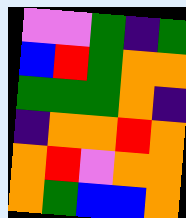[["violet", "violet", "green", "indigo", "green"], ["blue", "red", "green", "orange", "orange"], ["green", "green", "green", "orange", "indigo"], ["indigo", "orange", "orange", "red", "orange"], ["orange", "red", "violet", "orange", "orange"], ["orange", "green", "blue", "blue", "orange"]]